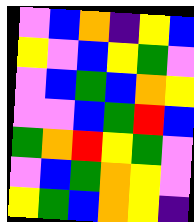[["violet", "blue", "orange", "indigo", "yellow", "blue"], ["yellow", "violet", "blue", "yellow", "green", "violet"], ["violet", "blue", "green", "blue", "orange", "yellow"], ["violet", "violet", "blue", "green", "red", "blue"], ["green", "orange", "red", "yellow", "green", "violet"], ["violet", "blue", "green", "orange", "yellow", "violet"], ["yellow", "green", "blue", "orange", "yellow", "indigo"]]